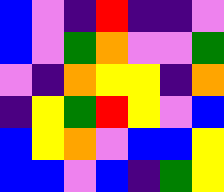[["blue", "violet", "indigo", "red", "indigo", "indigo", "violet"], ["blue", "violet", "green", "orange", "violet", "violet", "green"], ["violet", "indigo", "orange", "yellow", "yellow", "indigo", "orange"], ["indigo", "yellow", "green", "red", "yellow", "violet", "blue"], ["blue", "yellow", "orange", "violet", "blue", "blue", "yellow"], ["blue", "blue", "violet", "blue", "indigo", "green", "yellow"]]